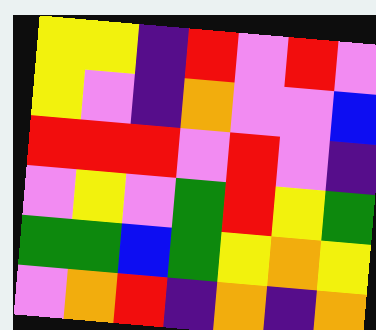[["yellow", "yellow", "indigo", "red", "violet", "red", "violet"], ["yellow", "violet", "indigo", "orange", "violet", "violet", "blue"], ["red", "red", "red", "violet", "red", "violet", "indigo"], ["violet", "yellow", "violet", "green", "red", "yellow", "green"], ["green", "green", "blue", "green", "yellow", "orange", "yellow"], ["violet", "orange", "red", "indigo", "orange", "indigo", "orange"]]